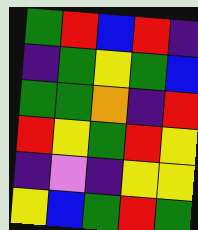[["green", "red", "blue", "red", "indigo"], ["indigo", "green", "yellow", "green", "blue"], ["green", "green", "orange", "indigo", "red"], ["red", "yellow", "green", "red", "yellow"], ["indigo", "violet", "indigo", "yellow", "yellow"], ["yellow", "blue", "green", "red", "green"]]